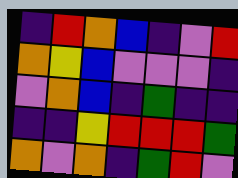[["indigo", "red", "orange", "blue", "indigo", "violet", "red"], ["orange", "yellow", "blue", "violet", "violet", "violet", "indigo"], ["violet", "orange", "blue", "indigo", "green", "indigo", "indigo"], ["indigo", "indigo", "yellow", "red", "red", "red", "green"], ["orange", "violet", "orange", "indigo", "green", "red", "violet"]]